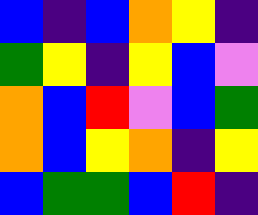[["blue", "indigo", "blue", "orange", "yellow", "indigo"], ["green", "yellow", "indigo", "yellow", "blue", "violet"], ["orange", "blue", "red", "violet", "blue", "green"], ["orange", "blue", "yellow", "orange", "indigo", "yellow"], ["blue", "green", "green", "blue", "red", "indigo"]]